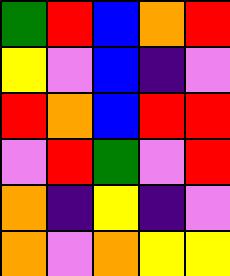[["green", "red", "blue", "orange", "red"], ["yellow", "violet", "blue", "indigo", "violet"], ["red", "orange", "blue", "red", "red"], ["violet", "red", "green", "violet", "red"], ["orange", "indigo", "yellow", "indigo", "violet"], ["orange", "violet", "orange", "yellow", "yellow"]]